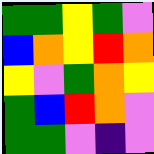[["green", "green", "yellow", "green", "violet"], ["blue", "orange", "yellow", "red", "orange"], ["yellow", "violet", "green", "orange", "yellow"], ["green", "blue", "red", "orange", "violet"], ["green", "green", "violet", "indigo", "violet"]]